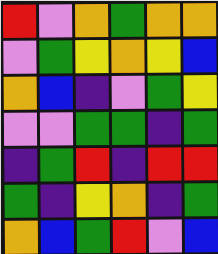[["red", "violet", "orange", "green", "orange", "orange"], ["violet", "green", "yellow", "orange", "yellow", "blue"], ["orange", "blue", "indigo", "violet", "green", "yellow"], ["violet", "violet", "green", "green", "indigo", "green"], ["indigo", "green", "red", "indigo", "red", "red"], ["green", "indigo", "yellow", "orange", "indigo", "green"], ["orange", "blue", "green", "red", "violet", "blue"]]